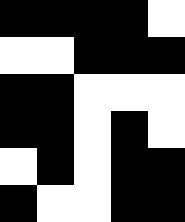[["black", "black", "black", "black", "white"], ["white", "white", "black", "black", "black"], ["black", "black", "white", "white", "white"], ["black", "black", "white", "black", "white"], ["white", "black", "white", "black", "black"], ["black", "white", "white", "black", "black"]]